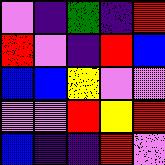[["violet", "indigo", "green", "indigo", "red"], ["red", "violet", "indigo", "red", "blue"], ["blue", "blue", "yellow", "violet", "violet"], ["violet", "violet", "red", "yellow", "red"], ["blue", "indigo", "indigo", "red", "violet"]]